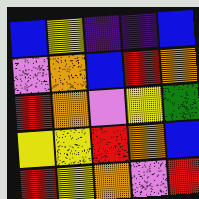[["blue", "yellow", "indigo", "indigo", "blue"], ["violet", "orange", "blue", "red", "orange"], ["red", "orange", "violet", "yellow", "green"], ["yellow", "yellow", "red", "orange", "blue"], ["red", "yellow", "orange", "violet", "red"]]